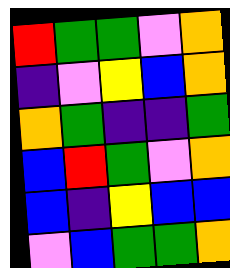[["red", "green", "green", "violet", "orange"], ["indigo", "violet", "yellow", "blue", "orange"], ["orange", "green", "indigo", "indigo", "green"], ["blue", "red", "green", "violet", "orange"], ["blue", "indigo", "yellow", "blue", "blue"], ["violet", "blue", "green", "green", "orange"]]